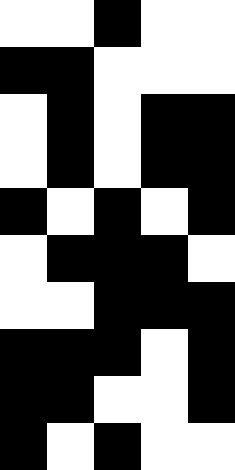[["white", "white", "black", "white", "white"], ["black", "black", "white", "white", "white"], ["white", "black", "white", "black", "black"], ["white", "black", "white", "black", "black"], ["black", "white", "black", "white", "black"], ["white", "black", "black", "black", "white"], ["white", "white", "black", "black", "black"], ["black", "black", "black", "white", "black"], ["black", "black", "white", "white", "black"], ["black", "white", "black", "white", "white"]]